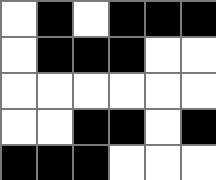[["white", "black", "white", "black", "black", "black"], ["white", "black", "black", "black", "white", "white"], ["white", "white", "white", "white", "white", "white"], ["white", "white", "black", "black", "white", "black"], ["black", "black", "black", "white", "white", "white"]]